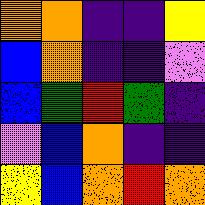[["orange", "orange", "indigo", "indigo", "yellow"], ["blue", "orange", "indigo", "indigo", "violet"], ["blue", "green", "red", "green", "indigo"], ["violet", "blue", "orange", "indigo", "indigo"], ["yellow", "blue", "orange", "red", "orange"]]